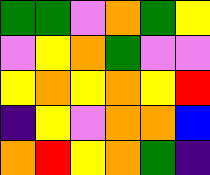[["green", "green", "violet", "orange", "green", "yellow"], ["violet", "yellow", "orange", "green", "violet", "violet"], ["yellow", "orange", "yellow", "orange", "yellow", "red"], ["indigo", "yellow", "violet", "orange", "orange", "blue"], ["orange", "red", "yellow", "orange", "green", "indigo"]]